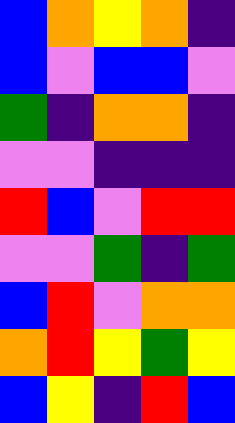[["blue", "orange", "yellow", "orange", "indigo"], ["blue", "violet", "blue", "blue", "violet"], ["green", "indigo", "orange", "orange", "indigo"], ["violet", "violet", "indigo", "indigo", "indigo"], ["red", "blue", "violet", "red", "red"], ["violet", "violet", "green", "indigo", "green"], ["blue", "red", "violet", "orange", "orange"], ["orange", "red", "yellow", "green", "yellow"], ["blue", "yellow", "indigo", "red", "blue"]]